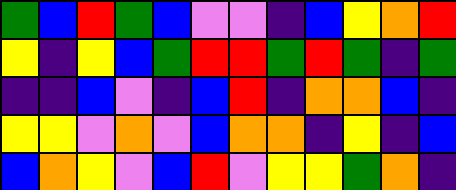[["green", "blue", "red", "green", "blue", "violet", "violet", "indigo", "blue", "yellow", "orange", "red"], ["yellow", "indigo", "yellow", "blue", "green", "red", "red", "green", "red", "green", "indigo", "green"], ["indigo", "indigo", "blue", "violet", "indigo", "blue", "red", "indigo", "orange", "orange", "blue", "indigo"], ["yellow", "yellow", "violet", "orange", "violet", "blue", "orange", "orange", "indigo", "yellow", "indigo", "blue"], ["blue", "orange", "yellow", "violet", "blue", "red", "violet", "yellow", "yellow", "green", "orange", "indigo"]]